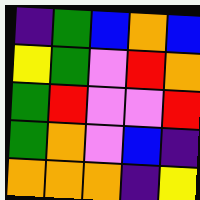[["indigo", "green", "blue", "orange", "blue"], ["yellow", "green", "violet", "red", "orange"], ["green", "red", "violet", "violet", "red"], ["green", "orange", "violet", "blue", "indigo"], ["orange", "orange", "orange", "indigo", "yellow"]]